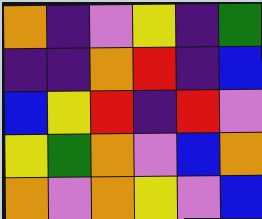[["orange", "indigo", "violet", "yellow", "indigo", "green"], ["indigo", "indigo", "orange", "red", "indigo", "blue"], ["blue", "yellow", "red", "indigo", "red", "violet"], ["yellow", "green", "orange", "violet", "blue", "orange"], ["orange", "violet", "orange", "yellow", "violet", "blue"]]